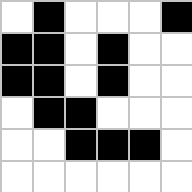[["white", "black", "white", "white", "white", "black"], ["black", "black", "white", "black", "white", "white"], ["black", "black", "white", "black", "white", "white"], ["white", "black", "black", "white", "white", "white"], ["white", "white", "black", "black", "black", "white"], ["white", "white", "white", "white", "white", "white"]]